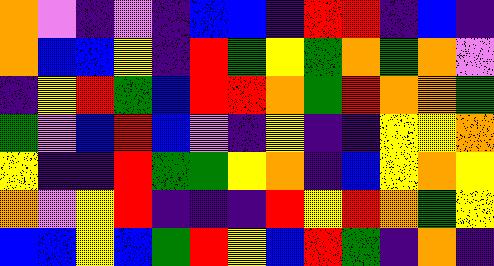[["orange", "violet", "indigo", "violet", "indigo", "blue", "blue", "indigo", "red", "red", "indigo", "blue", "indigo"], ["orange", "blue", "blue", "yellow", "indigo", "red", "green", "yellow", "green", "orange", "green", "orange", "violet"], ["indigo", "yellow", "red", "green", "blue", "red", "red", "orange", "green", "red", "orange", "orange", "green"], ["green", "violet", "blue", "red", "blue", "violet", "indigo", "yellow", "indigo", "indigo", "yellow", "yellow", "orange"], ["yellow", "indigo", "indigo", "red", "green", "green", "yellow", "orange", "indigo", "blue", "yellow", "orange", "yellow"], ["orange", "violet", "yellow", "red", "indigo", "indigo", "indigo", "red", "yellow", "red", "orange", "green", "yellow"], ["blue", "blue", "yellow", "blue", "green", "red", "yellow", "blue", "red", "green", "indigo", "orange", "indigo"]]